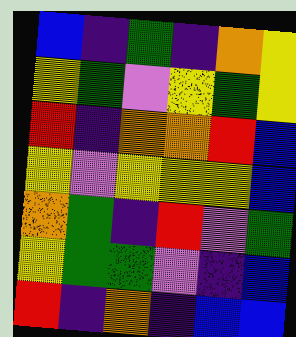[["blue", "indigo", "green", "indigo", "orange", "yellow"], ["yellow", "green", "violet", "yellow", "green", "yellow"], ["red", "indigo", "orange", "orange", "red", "blue"], ["yellow", "violet", "yellow", "yellow", "yellow", "blue"], ["orange", "green", "indigo", "red", "violet", "green"], ["yellow", "green", "green", "violet", "indigo", "blue"], ["red", "indigo", "orange", "indigo", "blue", "blue"]]